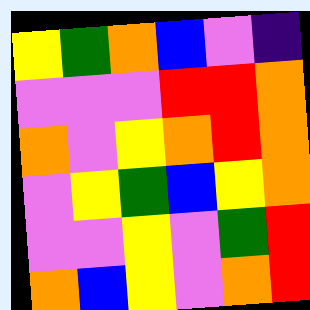[["yellow", "green", "orange", "blue", "violet", "indigo"], ["violet", "violet", "violet", "red", "red", "orange"], ["orange", "violet", "yellow", "orange", "red", "orange"], ["violet", "yellow", "green", "blue", "yellow", "orange"], ["violet", "violet", "yellow", "violet", "green", "red"], ["orange", "blue", "yellow", "violet", "orange", "red"]]